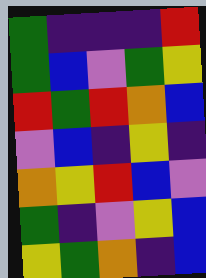[["green", "indigo", "indigo", "indigo", "red"], ["green", "blue", "violet", "green", "yellow"], ["red", "green", "red", "orange", "blue"], ["violet", "blue", "indigo", "yellow", "indigo"], ["orange", "yellow", "red", "blue", "violet"], ["green", "indigo", "violet", "yellow", "blue"], ["yellow", "green", "orange", "indigo", "blue"]]